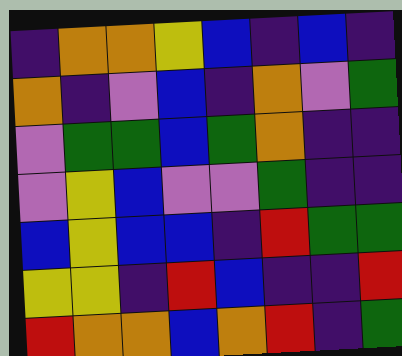[["indigo", "orange", "orange", "yellow", "blue", "indigo", "blue", "indigo"], ["orange", "indigo", "violet", "blue", "indigo", "orange", "violet", "green"], ["violet", "green", "green", "blue", "green", "orange", "indigo", "indigo"], ["violet", "yellow", "blue", "violet", "violet", "green", "indigo", "indigo"], ["blue", "yellow", "blue", "blue", "indigo", "red", "green", "green"], ["yellow", "yellow", "indigo", "red", "blue", "indigo", "indigo", "red"], ["red", "orange", "orange", "blue", "orange", "red", "indigo", "green"]]